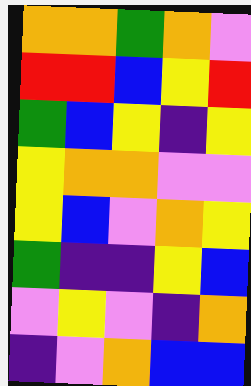[["orange", "orange", "green", "orange", "violet"], ["red", "red", "blue", "yellow", "red"], ["green", "blue", "yellow", "indigo", "yellow"], ["yellow", "orange", "orange", "violet", "violet"], ["yellow", "blue", "violet", "orange", "yellow"], ["green", "indigo", "indigo", "yellow", "blue"], ["violet", "yellow", "violet", "indigo", "orange"], ["indigo", "violet", "orange", "blue", "blue"]]